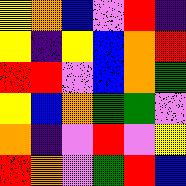[["yellow", "orange", "blue", "violet", "red", "indigo"], ["yellow", "indigo", "yellow", "blue", "orange", "red"], ["red", "red", "violet", "blue", "orange", "green"], ["yellow", "blue", "orange", "green", "green", "violet"], ["orange", "indigo", "violet", "red", "violet", "yellow"], ["red", "orange", "violet", "green", "red", "blue"]]